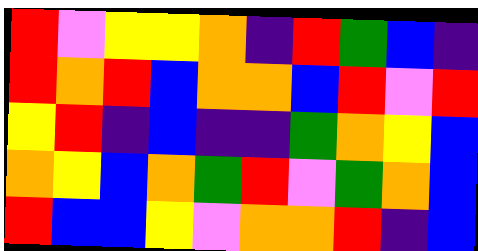[["red", "violet", "yellow", "yellow", "orange", "indigo", "red", "green", "blue", "indigo"], ["red", "orange", "red", "blue", "orange", "orange", "blue", "red", "violet", "red"], ["yellow", "red", "indigo", "blue", "indigo", "indigo", "green", "orange", "yellow", "blue"], ["orange", "yellow", "blue", "orange", "green", "red", "violet", "green", "orange", "blue"], ["red", "blue", "blue", "yellow", "violet", "orange", "orange", "red", "indigo", "blue"]]